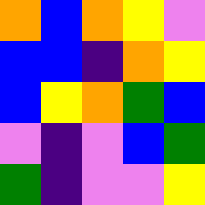[["orange", "blue", "orange", "yellow", "violet"], ["blue", "blue", "indigo", "orange", "yellow"], ["blue", "yellow", "orange", "green", "blue"], ["violet", "indigo", "violet", "blue", "green"], ["green", "indigo", "violet", "violet", "yellow"]]